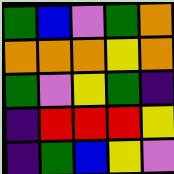[["green", "blue", "violet", "green", "orange"], ["orange", "orange", "orange", "yellow", "orange"], ["green", "violet", "yellow", "green", "indigo"], ["indigo", "red", "red", "red", "yellow"], ["indigo", "green", "blue", "yellow", "violet"]]